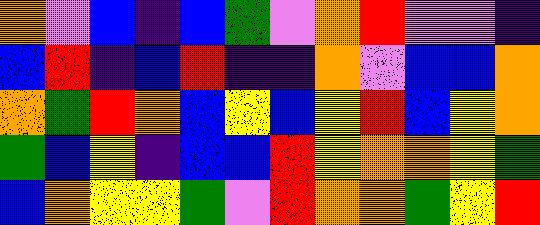[["orange", "violet", "blue", "indigo", "blue", "green", "violet", "orange", "red", "violet", "violet", "indigo"], ["blue", "red", "indigo", "blue", "red", "indigo", "indigo", "orange", "violet", "blue", "blue", "orange"], ["orange", "green", "red", "orange", "blue", "yellow", "blue", "yellow", "red", "blue", "yellow", "orange"], ["green", "blue", "yellow", "indigo", "blue", "blue", "red", "yellow", "orange", "orange", "yellow", "green"], ["blue", "orange", "yellow", "yellow", "green", "violet", "red", "orange", "orange", "green", "yellow", "red"]]